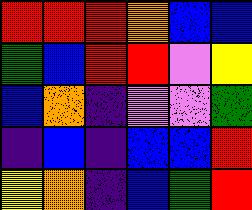[["red", "red", "red", "orange", "blue", "blue"], ["green", "blue", "red", "red", "violet", "yellow"], ["blue", "orange", "indigo", "violet", "violet", "green"], ["indigo", "blue", "indigo", "blue", "blue", "red"], ["yellow", "orange", "indigo", "blue", "green", "red"]]